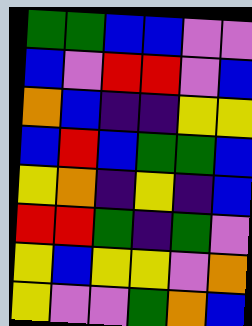[["green", "green", "blue", "blue", "violet", "violet"], ["blue", "violet", "red", "red", "violet", "blue"], ["orange", "blue", "indigo", "indigo", "yellow", "yellow"], ["blue", "red", "blue", "green", "green", "blue"], ["yellow", "orange", "indigo", "yellow", "indigo", "blue"], ["red", "red", "green", "indigo", "green", "violet"], ["yellow", "blue", "yellow", "yellow", "violet", "orange"], ["yellow", "violet", "violet", "green", "orange", "blue"]]